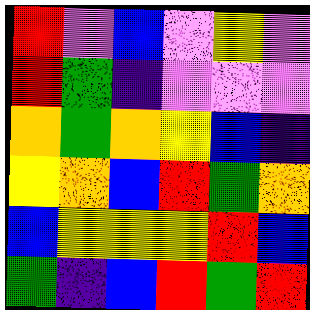[["red", "violet", "blue", "violet", "yellow", "violet"], ["red", "green", "indigo", "violet", "violet", "violet"], ["orange", "green", "orange", "yellow", "blue", "indigo"], ["yellow", "orange", "blue", "red", "green", "orange"], ["blue", "yellow", "yellow", "yellow", "red", "blue"], ["green", "indigo", "blue", "red", "green", "red"]]